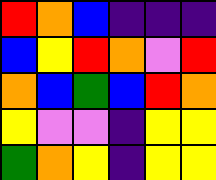[["red", "orange", "blue", "indigo", "indigo", "indigo"], ["blue", "yellow", "red", "orange", "violet", "red"], ["orange", "blue", "green", "blue", "red", "orange"], ["yellow", "violet", "violet", "indigo", "yellow", "yellow"], ["green", "orange", "yellow", "indigo", "yellow", "yellow"]]